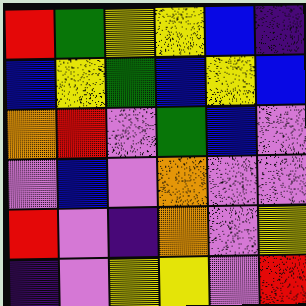[["red", "green", "yellow", "yellow", "blue", "indigo"], ["blue", "yellow", "green", "blue", "yellow", "blue"], ["orange", "red", "violet", "green", "blue", "violet"], ["violet", "blue", "violet", "orange", "violet", "violet"], ["red", "violet", "indigo", "orange", "violet", "yellow"], ["indigo", "violet", "yellow", "yellow", "violet", "red"]]